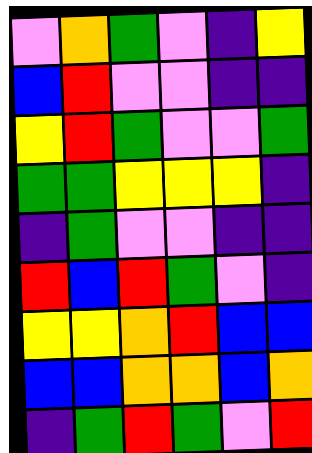[["violet", "orange", "green", "violet", "indigo", "yellow"], ["blue", "red", "violet", "violet", "indigo", "indigo"], ["yellow", "red", "green", "violet", "violet", "green"], ["green", "green", "yellow", "yellow", "yellow", "indigo"], ["indigo", "green", "violet", "violet", "indigo", "indigo"], ["red", "blue", "red", "green", "violet", "indigo"], ["yellow", "yellow", "orange", "red", "blue", "blue"], ["blue", "blue", "orange", "orange", "blue", "orange"], ["indigo", "green", "red", "green", "violet", "red"]]